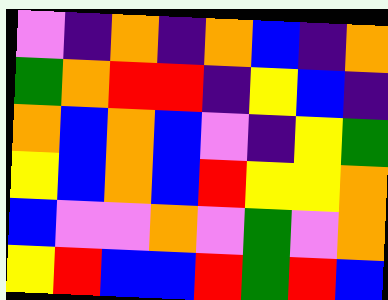[["violet", "indigo", "orange", "indigo", "orange", "blue", "indigo", "orange"], ["green", "orange", "red", "red", "indigo", "yellow", "blue", "indigo"], ["orange", "blue", "orange", "blue", "violet", "indigo", "yellow", "green"], ["yellow", "blue", "orange", "blue", "red", "yellow", "yellow", "orange"], ["blue", "violet", "violet", "orange", "violet", "green", "violet", "orange"], ["yellow", "red", "blue", "blue", "red", "green", "red", "blue"]]